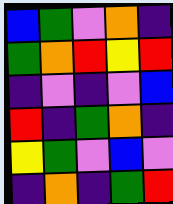[["blue", "green", "violet", "orange", "indigo"], ["green", "orange", "red", "yellow", "red"], ["indigo", "violet", "indigo", "violet", "blue"], ["red", "indigo", "green", "orange", "indigo"], ["yellow", "green", "violet", "blue", "violet"], ["indigo", "orange", "indigo", "green", "red"]]